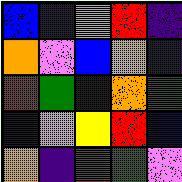[["blue", "indigo", "orange", "red", "indigo"], ["orange", "violet", "blue", "orange", "indigo"], ["red", "green", "blue", "orange", "green"], ["indigo", "violet", "yellow", "red", "blue"], ["orange", "indigo", "red", "green", "violet"]]